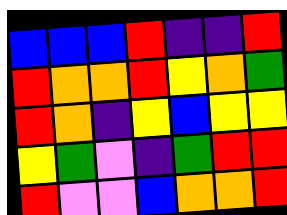[["blue", "blue", "blue", "red", "indigo", "indigo", "red"], ["red", "orange", "orange", "red", "yellow", "orange", "green"], ["red", "orange", "indigo", "yellow", "blue", "yellow", "yellow"], ["yellow", "green", "violet", "indigo", "green", "red", "red"], ["red", "violet", "violet", "blue", "orange", "orange", "red"]]